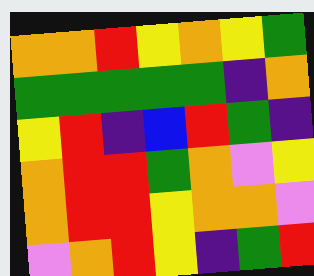[["orange", "orange", "red", "yellow", "orange", "yellow", "green"], ["green", "green", "green", "green", "green", "indigo", "orange"], ["yellow", "red", "indigo", "blue", "red", "green", "indigo"], ["orange", "red", "red", "green", "orange", "violet", "yellow"], ["orange", "red", "red", "yellow", "orange", "orange", "violet"], ["violet", "orange", "red", "yellow", "indigo", "green", "red"]]